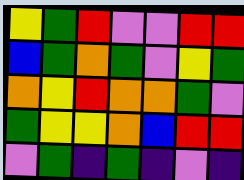[["yellow", "green", "red", "violet", "violet", "red", "red"], ["blue", "green", "orange", "green", "violet", "yellow", "green"], ["orange", "yellow", "red", "orange", "orange", "green", "violet"], ["green", "yellow", "yellow", "orange", "blue", "red", "red"], ["violet", "green", "indigo", "green", "indigo", "violet", "indigo"]]